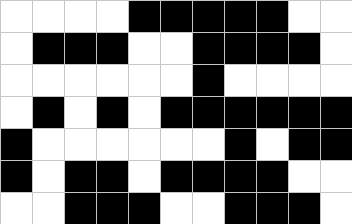[["white", "white", "white", "white", "black", "black", "black", "black", "black", "white", "white"], ["white", "black", "black", "black", "white", "white", "black", "black", "black", "black", "white"], ["white", "white", "white", "white", "white", "white", "black", "white", "white", "white", "white"], ["white", "black", "white", "black", "white", "black", "black", "black", "black", "black", "black"], ["black", "white", "white", "white", "white", "white", "white", "black", "white", "black", "black"], ["black", "white", "black", "black", "white", "black", "black", "black", "black", "white", "white"], ["white", "white", "black", "black", "black", "white", "white", "black", "black", "black", "white"]]